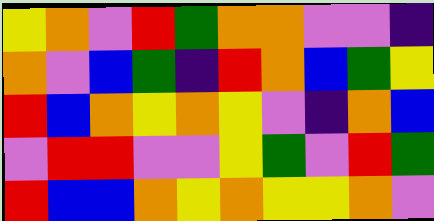[["yellow", "orange", "violet", "red", "green", "orange", "orange", "violet", "violet", "indigo"], ["orange", "violet", "blue", "green", "indigo", "red", "orange", "blue", "green", "yellow"], ["red", "blue", "orange", "yellow", "orange", "yellow", "violet", "indigo", "orange", "blue"], ["violet", "red", "red", "violet", "violet", "yellow", "green", "violet", "red", "green"], ["red", "blue", "blue", "orange", "yellow", "orange", "yellow", "yellow", "orange", "violet"]]